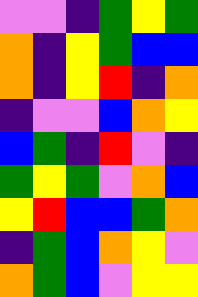[["violet", "violet", "indigo", "green", "yellow", "green"], ["orange", "indigo", "yellow", "green", "blue", "blue"], ["orange", "indigo", "yellow", "red", "indigo", "orange"], ["indigo", "violet", "violet", "blue", "orange", "yellow"], ["blue", "green", "indigo", "red", "violet", "indigo"], ["green", "yellow", "green", "violet", "orange", "blue"], ["yellow", "red", "blue", "blue", "green", "orange"], ["indigo", "green", "blue", "orange", "yellow", "violet"], ["orange", "green", "blue", "violet", "yellow", "yellow"]]